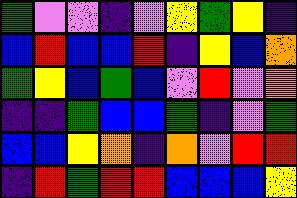[["green", "violet", "violet", "indigo", "violet", "yellow", "green", "yellow", "indigo"], ["blue", "red", "blue", "blue", "red", "indigo", "yellow", "blue", "orange"], ["green", "yellow", "blue", "green", "blue", "violet", "red", "violet", "orange"], ["indigo", "indigo", "green", "blue", "blue", "green", "indigo", "violet", "green"], ["blue", "blue", "yellow", "orange", "indigo", "orange", "violet", "red", "red"], ["indigo", "red", "green", "red", "red", "blue", "blue", "blue", "yellow"]]